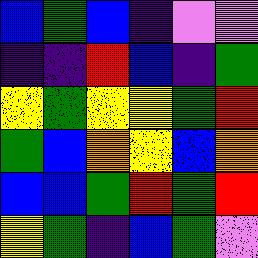[["blue", "green", "blue", "indigo", "violet", "violet"], ["indigo", "indigo", "red", "blue", "indigo", "green"], ["yellow", "green", "yellow", "yellow", "green", "red"], ["green", "blue", "orange", "yellow", "blue", "orange"], ["blue", "blue", "green", "red", "green", "red"], ["yellow", "green", "indigo", "blue", "green", "violet"]]